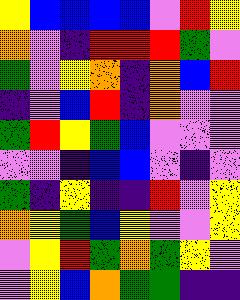[["yellow", "blue", "blue", "blue", "blue", "violet", "red", "yellow"], ["orange", "violet", "indigo", "red", "red", "red", "green", "violet"], ["green", "violet", "yellow", "orange", "indigo", "orange", "blue", "red"], ["indigo", "violet", "blue", "red", "indigo", "orange", "violet", "violet"], ["green", "red", "yellow", "green", "blue", "violet", "violet", "violet"], ["violet", "violet", "indigo", "blue", "blue", "violet", "indigo", "violet"], ["green", "indigo", "yellow", "indigo", "indigo", "red", "violet", "yellow"], ["orange", "yellow", "green", "blue", "yellow", "violet", "violet", "yellow"], ["violet", "yellow", "red", "green", "orange", "green", "yellow", "violet"], ["violet", "yellow", "blue", "orange", "green", "green", "indigo", "indigo"]]